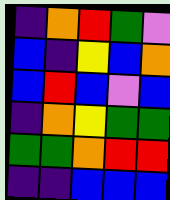[["indigo", "orange", "red", "green", "violet"], ["blue", "indigo", "yellow", "blue", "orange"], ["blue", "red", "blue", "violet", "blue"], ["indigo", "orange", "yellow", "green", "green"], ["green", "green", "orange", "red", "red"], ["indigo", "indigo", "blue", "blue", "blue"]]